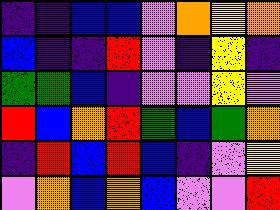[["indigo", "indigo", "blue", "blue", "violet", "orange", "yellow", "orange"], ["blue", "indigo", "indigo", "red", "violet", "indigo", "yellow", "indigo"], ["green", "green", "blue", "indigo", "violet", "violet", "yellow", "violet"], ["red", "blue", "orange", "red", "green", "blue", "green", "orange"], ["indigo", "red", "blue", "red", "blue", "indigo", "violet", "yellow"], ["violet", "orange", "blue", "orange", "blue", "violet", "violet", "red"]]